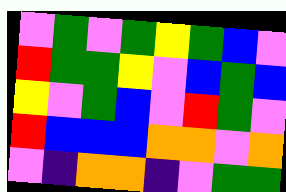[["violet", "green", "violet", "green", "yellow", "green", "blue", "violet"], ["red", "green", "green", "yellow", "violet", "blue", "green", "blue"], ["yellow", "violet", "green", "blue", "violet", "red", "green", "violet"], ["red", "blue", "blue", "blue", "orange", "orange", "violet", "orange"], ["violet", "indigo", "orange", "orange", "indigo", "violet", "green", "green"]]